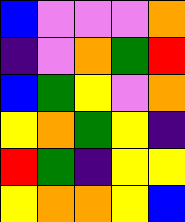[["blue", "violet", "violet", "violet", "orange"], ["indigo", "violet", "orange", "green", "red"], ["blue", "green", "yellow", "violet", "orange"], ["yellow", "orange", "green", "yellow", "indigo"], ["red", "green", "indigo", "yellow", "yellow"], ["yellow", "orange", "orange", "yellow", "blue"]]